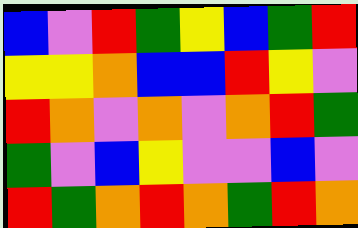[["blue", "violet", "red", "green", "yellow", "blue", "green", "red"], ["yellow", "yellow", "orange", "blue", "blue", "red", "yellow", "violet"], ["red", "orange", "violet", "orange", "violet", "orange", "red", "green"], ["green", "violet", "blue", "yellow", "violet", "violet", "blue", "violet"], ["red", "green", "orange", "red", "orange", "green", "red", "orange"]]